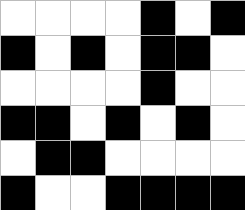[["white", "white", "white", "white", "black", "white", "black"], ["black", "white", "black", "white", "black", "black", "white"], ["white", "white", "white", "white", "black", "white", "white"], ["black", "black", "white", "black", "white", "black", "white"], ["white", "black", "black", "white", "white", "white", "white"], ["black", "white", "white", "black", "black", "black", "black"]]